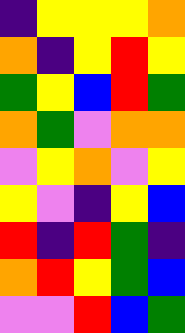[["indigo", "yellow", "yellow", "yellow", "orange"], ["orange", "indigo", "yellow", "red", "yellow"], ["green", "yellow", "blue", "red", "green"], ["orange", "green", "violet", "orange", "orange"], ["violet", "yellow", "orange", "violet", "yellow"], ["yellow", "violet", "indigo", "yellow", "blue"], ["red", "indigo", "red", "green", "indigo"], ["orange", "red", "yellow", "green", "blue"], ["violet", "violet", "red", "blue", "green"]]